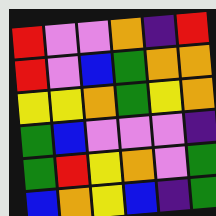[["red", "violet", "violet", "orange", "indigo", "red"], ["red", "violet", "blue", "green", "orange", "orange"], ["yellow", "yellow", "orange", "green", "yellow", "orange"], ["green", "blue", "violet", "violet", "violet", "indigo"], ["green", "red", "yellow", "orange", "violet", "green"], ["blue", "orange", "yellow", "blue", "indigo", "green"]]